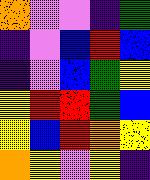[["orange", "violet", "violet", "indigo", "green"], ["indigo", "violet", "blue", "red", "blue"], ["indigo", "violet", "blue", "green", "yellow"], ["yellow", "red", "red", "green", "blue"], ["yellow", "blue", "red", "orange", "yellow"], ["orange", "yellow", "violet", "yellow", "indigo"]]